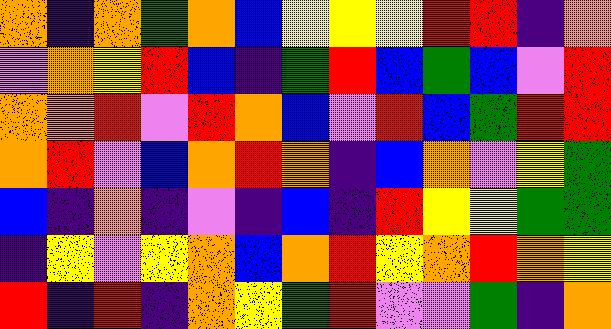[["orange", "indigo", "orange", "green", "orange", "blue", "yellow", "yellow", "yellow", "red", "red", "indigo", "orange"], ["violet", "orange", "yellow", "red", "blue", "indigo", "green", "red", "blue", "green", "blue", "violet", "red"], ["orange", "orange", "red", "violet", "red", "orange", "blue", "violet", "red", "blue", "green", "red", "red"], ["orange", "red", "violet", "blue", "orange", "red", "orange", "indigo", "blue", "orange", "violet", "yellow", "green"], ["blue", "indigo", "orange", "indigo", "violet", "indigo", "blue", "indigo", "red", "yellow", "yellow", "green", "green"], ["indigo", "yellow", "violet", "yellow", "orange", "blue", "orange", "red", "yellow", "orange", "red", "orange", "yellow"], ["red", "indigo", "red", "indigo", "orange", "yellow", "green", "red", "violet", "violet", "green", "indigo", "orange"]]